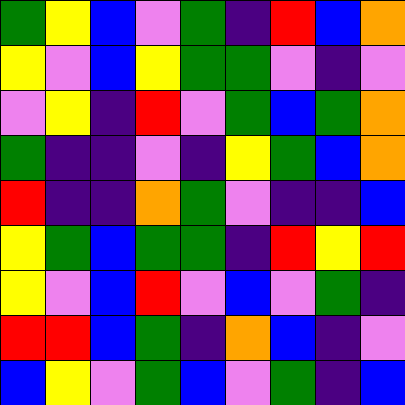[["green", "yellow", "blue", "violet", "green", "indigo", "red", "blue", "orange"], ["yellow", "violet", "blue", "yellow", "green", "green", "violet", "indigo", "violet"], ["violet", "yellow", "indigo", "red", "violet", "green", "blue", "green", "orange"], ["green", "indigo", "indigo", "violet", "indigo", "yellow", "green", "blue", "orange"], ["red", "indigo", "indigo", "orange", "green", "violet", "indigo", "indigo", "blue"], ["yellow", "green", "blue", "green", "green", "indigo", "red", "yellow", "red"], ["yellow", "violet", "blue", "red", "violet", "blue", "violet", "green", "indigo"], ["red", "red", "blue", "green", "indigo", "orange", "blue", "indigo", "violet"], ["blue", "yellow", "violet", "green", "blue", "violet", "green", "indigo", "blue"]]